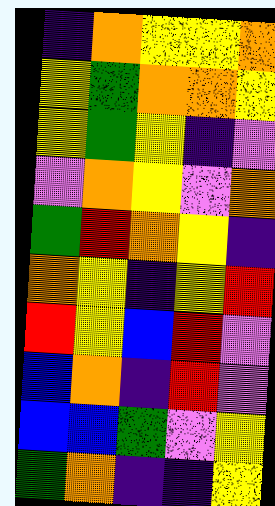[["indigo", "orange", "yellow", "yellow", "orange"], ["yellow", "green", "orange", "orange", "yellow"], ["yellow", "green", "yellow", "indigo", "violet"], ["violet", "orange", "yellow", "violet", "orange"], ["green", "red", "orange", "yellow", "indigo"], ["orange", "yellow", "indigo", "yellow", "red"], ["red", "yellow", "blue", "red", "violet"], ["blue", "orange", "indigo", "red", "violet"], ["blue", "blue", "green", "violet", "yellow"], ["green", "orange", "indigo", "indigo", "yellow"]]